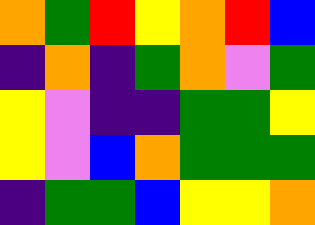[["orange", "green", "red", "yellow", "orange", "red", "blue"], ["indigo", "orange", "indigo", "green", "orange", "violet", "green"], ["yellow", "violet", "indigo", "indigo", "green", "green", "yellow"], ["yellow", "violet", "blue", "orange", "green", "green", "green"], ["indigo", "green", "green", "blue", "yellow", "yellow", "orange"]]